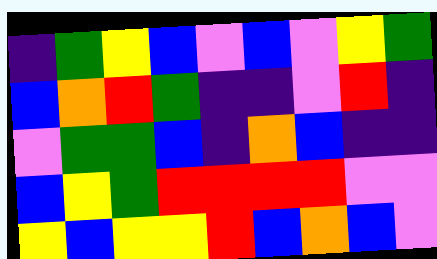[["indigo", "green", "yellow", "blue", "violet", "blue", "violet", "yellow", "green"], ["blue", "orange", "red", "green", "indigo", "indigo", "violet", "red", "indigo"], ["violet", "green", "green", "blue", "indigo", "orange", "blue", "indigo", "indigo"], ["blue", "yellow", "green", "red", "red", "red", "red", "violet", "violet"], ["yellow", "blue", "yellow", "yellow", "red", "blue", "orange", "blue", "violet"]]